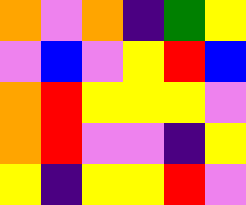[["orange", "violet", "orange", "indigo", "green", "yellow"], ["violet", "blue", "violet", "yellow", "red", "blue"], ["orange", "red", "yellow", "yellow", "yellow", "violet"], ["orange", "red", "violet", "violet", "indigo", "yellow"], ["yellow", "indigo", "yellow", "yellow", "red", "violet"]]